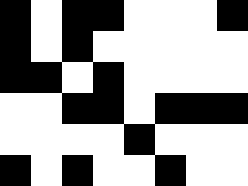[["black", "white", "black", "black", "white", "white", "white", "black"], ["black", "white", "black", "white", "white", "white", "white", "white"], ["black", "black", "white", "black", "white", "white", "white", "white"], ["white", "white", "black", "black", "white", "black", "black", "black"], ["white", "white", "white", "white", "black", "white", "white", "white"], ["black", "white", "black", "white", "white", "black", "white", "white"]]